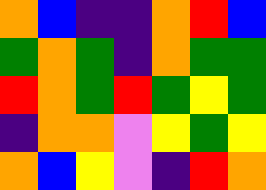[["orange", "blue", "indigo", "indigo", "orange", "red", "blue"], ["green", "orange", "green", "indigo", "orange", "green", "green"], ["red", "orange", "green", "red", "green", "yellow", "green"], ["indigo", "orange", "orange", "violet", "yellow", "green", "yellow"], ["orange", "blue", "yellow", "violet", "indigo", "red", "orange"]]